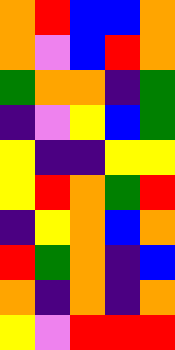[["orange", "red", "blue", "blue", "orange"], ["orange", "violet", "blue", "red", "orange"], ["green", "orange", "orange", "indigo", "green"], ["indigo", "violet", "yellow", "blue", "green"], ["yellow", "indigo", "indigo", "yellow", "yellow"], ["yellow", "red", "orange", "green", "red"], ["indigo", "yellow", "orange", "blue", "orange"], ["red", "green", "orange", "indigo", "blue"], ["orange", "indigo", "orange", "indigo", "orange"], ["yellow", "violet", "red", "red", "red"]]